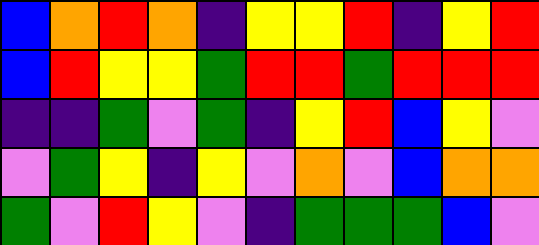[["blue", "orange", "red", "orange", "indigo", "yellow", "yellow", "red", "indigo", "yellow", "red"], ["blue", "red", "yellow", "yellow", "green", "red", "red", "green", "red", "red", "red"], ["indigo", "indigo", "green", "violet", "green", "indigo", "yellow", "red", "blue", "yellow", "violet"], ["violet", "green", "yellow", "indigo", "yellow", "violet", "orange", "violet", "blue", "orange", "orange"], ["green", "violet", "red", "yellow", "violet", "indigo", "green", "green", "green", "blue", "violet"]]